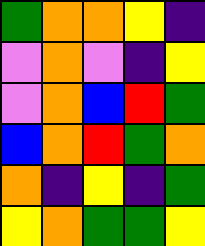[["green", "orange", "orange", "yellow", "indigo"], ["violet", "orange", "violet", "indigo", "yellow"], ["violet", "orange", "blue", "red", "green"], ["blue", "orange", "red", "green", "orange"], ["orange", "indigo", "yellow", "indigo", "green"], ["yellow", "orange", "green", "green", "yellow"]]